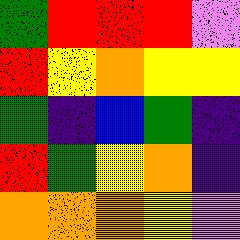[["green", "red", "red", "red", "violet"], ["red", "yellow", "orange", "yellow", "yellow"], ["green", "indigo", "blue", "green", "indigo"], ["red", "green", "yellow", "orange", "indigo"], ["orange", "orange", "orange", "yellow", "violet"]]